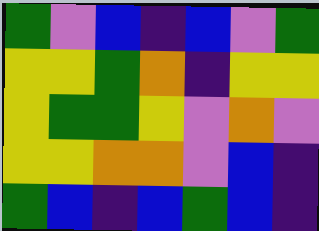[["green", "violet", "blue", "indigo", "blue", "violet", "green"], ["yellow", "yellow", "green", "orange", "indigo", "yellow", "yellow"], ["yellow", "green", "green", "yellow", "violet", "orange", "violet"], ["yellow", "yellow", "orange", "orange", "violet", "blue", "indigo"], ["green", "blue", "indigo", "blue", "green", "blue", "indigo"]]